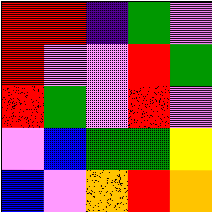[["red", "red", "indigo", "green", "violet"], ["red", "violet", "violet", "red", "green"], ["red", "green", "violet", "red", "violet"], ["violet", "blue", "green", "green", "yellow"], ["blue", "violet", "orange", "red", "orange"]]